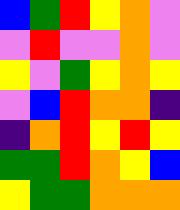[["blue", "green", "red", "yellow", "orange", "violet"], ["violet", "red", "violet", "violet", "orange", "violet"], ["yellow", "violet", "green", "yellow", "orange", "yellow"], ["violet", "blue", "red", "orange", "orange", "indigo"], ["indigo", "orange", "red", "yellow", "red", "yellow"], ["green", "green", "red", "orange", "yellow", "blue"], ["yellow", "green", "green", "orange", "orange", "orange"]]